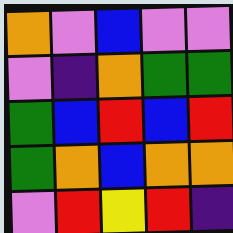[["orange", "violet", "blue", "violet", "violet"], ["violet", "indigo", "orange", "green", "green"], ["green", "blue", "red", "blue", "red"], ["green", "orange", "blue", "orange", "orange"], ["violet", "red", "yellow", "red", "indigo"]]